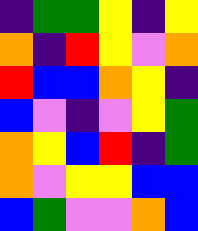[["indigo", "green", "green", "yellow", "indigo", "yellow"], ["orange", "indigo", "red", "yellow", "violet", "orange"], ["red", "blue", "blue", "orange", "yellow", "indigo"], ["blue", "violet", "indigo", "violet", "yellow", "green"], ["orange", "yellow", "blue", "red", "indigo", "green"], ["orange", "violet", "yellow", "yellow", "blue", "blue"], ["blue", "green", "violet", "violet", "orange", "blue"]]